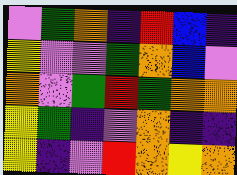[["violet", "green", "orange", "indigo", "red", "blue", "indigo"], ["yellow", "violet", "violet", "green", "orange", "blue", "violet"], ["orange", "violet", "green", "red", "green", "orange", "orange"], ["yellow", "green", "indigo", "violet", "orange", "indigo", "indigo"], ["yellow", "indigo", "violet", "red", "orange", "yellow", "orange"]]